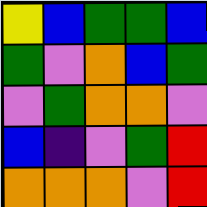[["yellow", "blue", "green", "green", "blue"], ["green", "violet", "orange", "blue", "green"], ["violet", "green", "orange", "orange", "violet"], ["blue", "indigo", "violet", "green", "red"], ["orange", "orange", "orange", "violet", "red"]]